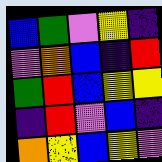[["blue", "green", "violet", "yellow", "indigo"], ["violet", "orange", "blue", "indigo", "red"], ["green", "red", "blue", "yellow", "yellow"], ["indigo", "red", "violet", "blue", "indigo"], ["orange", "yellow", "blue", "yellow", "violet"]]